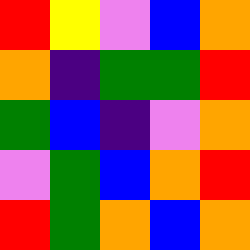[["red", "yellow", "violet", "blue", "orange"], ["orange", "indigo", "green", "green", "red"], ["green", "blue", "indigo", "violet", "orange"], ["violet", "green", "blue", "orange", "red"], ["red", "green", "orange", "blue", "orange"]]